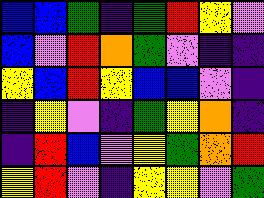[["blue", "blue", "green", "indigo", "green", "red", "yellow", "violet"], ["blue", "violet", "red", "orange", "green", "violet", "indigo", "indigo"], ["yellow", "blue", "red", "yellow", "blue", "blue", "violet", "indigo"], ["indigo", "yellow", "violet", "indigo", "green", "yellow", "orange", "indigo"], ["indigo", "red", "blue", "violet", "yellow", "green", "orange", "red"], ["yellow", "red", "violet", "indigo", "yellow", "yellow", "violet", "green"]]